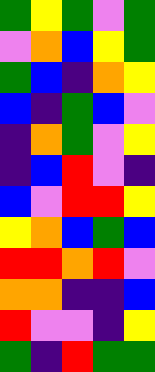[["green", "yellow", "green", "violet", "green"], ["violet", "orange", "blue", "yellow", "green"], ["green", "blue", "indigo", "orange", "yellow"], ["blue", "indigo", "green", "blue", "violet"], ["indigo", "orange", "green", "violet", "yellow"], ["indigo", "blue", "red", "violet", "indigo"], ["blue", "violet", "red", "red", "yellow"], ["yellow", "orange", "blue", "green", "blue"], ["red", "red", "orange", "red", "violet"], ["orange", "orange", "indigo", "indigo", "blue"], ["red", "violet", "violet", "indigo", "yellow"], ["green", "indigo", "red", "green", "green"]]